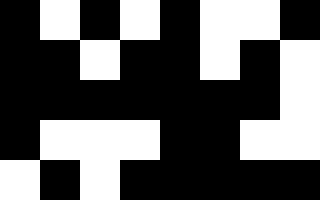[["black", "white", "black", "white", "black", "white", "white", "black"], ["black", "black", "white", "black", "black", "white", "black", "white"], ["black", "black", "black", "black", "black", "black", "black", "white"], ["black", "white", "white", "white", "black", "black", "white", "white"], ["white", "black", "white", "black", "black", "black", "black", "black"]]